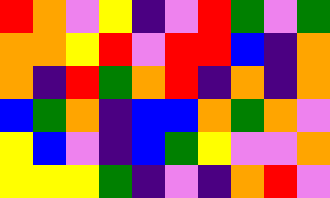[["red", "orange", "violet", "yellow", "indigo", "violet", "red", "green", "violet", "green"], ["orange", "orange", "yellow", "red", "violet", "red", "red", "blue", "indigo", "orange"], ["orange", "indigo", "red", "green", "orange", "red", "indigo", "orange", "indigo", "orange"], ["blue", "green", "orange", "indigo", "blue", "blue", "orange", "green", "orange", "violet"], ["yellow", "blue", "violet", "indigo", "blue", "green", "yellow", "violet", "violet", "orange"], ["yellow", "yellow", "yellow", "green", "indigo", "violet", "indigo", "orange", "red", "violet"]]